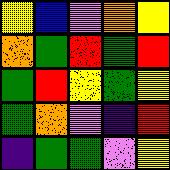[["yellow", "blue", "violet", "orange", "yellow"], ["orange", "green", "red", "green", "red"], ["green", "red", "yellow", "green", "yellow"], ["green", "orange", "violet", "indigo", "red"], ["indigo", "green", "green", "violet", "yellow"]]